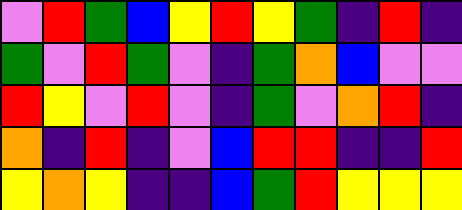[["violet", "red", "green", "blue", "yellow", "red", "yellow", "green", "indigo", "red", "indigo"], ["green", "violet", "red", "green", "violet", "indigo", "green", "orange", "blue", "violet", "violet"], ["red", "yellow", "violet", "red", "violet", "indigo", "green", "violet", "orange", "red", "indigo"], ["orange", "indigo", "red", "indigo", "violet", "blue", "red", "red", "indigo", "indigo", "red"], ["yellow", "orange", "yellow", "indigo", "indigo", "blue", "green", "red", "yellow", "yellow", "yellow"]]